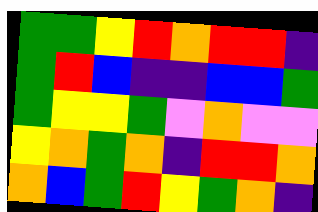[["green", "green", "yellow", "red", "orange", "red", "red", "indigo"], ["green", "red", "blue", "indigo", "indigo", "blue", "blue", "green"], ["green", "yellow", "yellow", "green", "violet", "orange", "violet", "violet"], ["yellow", "orange", "green", "orange", "indigo", "red", "red", "orange"], ["orange", "blue", "green", "red", "yellow", "green", "orange", "indigo"]]